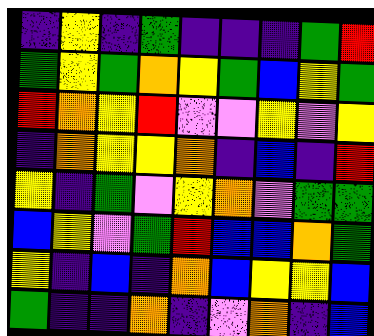[["indigo", "yellow", "indigo", "green", "indigo", "indigo", "indigo", "green", "red"], ["green", "yellow", "green", "orange", "yellow", "green", "blue", "yellow", "green"], ["red", "orange", "yellow", "red", "violet", "violet", "yellow", "violet", "yellow"], ["indigo", "orange", "yellow", "yellow", "orange", "indigo", "blue", "indigo", "red"], ["yellow", "indigo", "green", "violet", "yellow", "orange", "violet", "green", "green"], ["blue", "yellow", "violet", "green", "red", "blue", "blue", "orange", "green"], ["yellow", "indigo", "blue", "indigo", "orange", "blue", "yellow", "yellow", "blue"], ["green", "indigo", "indigo", "orange", "indigo", "violet", "orange", "indigo", "blue"]]